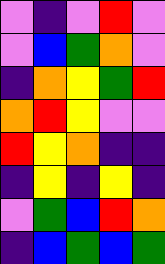[["violet", "indigo", "violet", "red", "violet"], ["violet", "blue", "green", "orange", "violet"], ["indigo", "orange", "yellow", "green", "red"], ["orange", "red", "yellow", "violet", "violet"], ["red", "yellow", "orange", "indigo", "indigo"], ["indigo", "yellow", "indigo", "yellow", "indigo"], ["violet", "green", "blue", "red", "orange"], ["indigo", "blue", "green", "blue", "green"]]